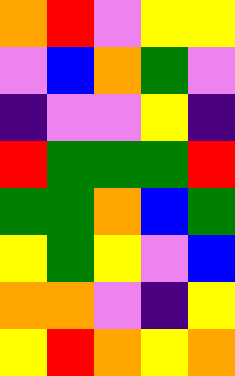[["orange", "red", "violet", "yellow", "yellow"], ["violet", "blue", "orange", "green", "violet"], ["indigo", "violet", "violet", "yellow", "indigo"], ["red", "green", "green", "green", "red"], ["green", "green", "orange", "blue", "green"], ["yellow", "green", "yellow", "violet", "blue"], ["orange", "orange", "violet", "indigo", "yellow"], ["yellow", "red", "orange", "yellow", "orange"]]